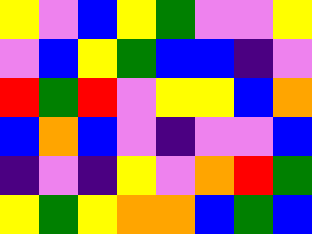[["yellow", "violet", "blue", "yellow", "green", "violet", "violet", "yellow"], ["violet", "blue", "yellow", "green", "blue", "blue", "indigo", "violet"], ["red", "green", "red", "violet", "yellow", "yellow", "blue", "orange"], ["blue", "orange", "blue", "violet", "indigo", "violet", "violet", "blue"], ["indigo", "violet", "indigo", "yellow", "violet", "orange", "red", "green"], ["yellow", "green", "yellow", "orange", "orange", "blue", "green", "blue"]]